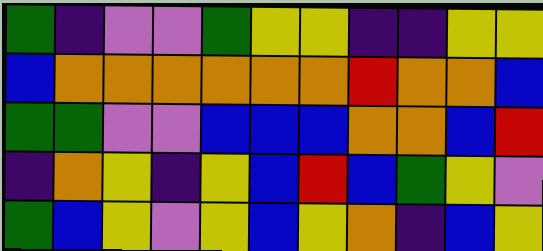[["green", "indigo", "violet", "violet", "green", "yellow", "yellow", "indigo", "indigo", "yellow", "yellow"], ["blue", "orange", "orange", "orange", "orange", "orange", "orange", "red", "orange", "orange", "blue"], ["green", "green", "violet", "violet", "blue", "blue", "blue", "orange", "orange", "blue", "red"], ["indigo", "orange", "yellow", "indigo", "yellow", "blue", "red", "blue", "green", "yellow", "violet"], ["green", "blue", "yellow", "violet", "yellow", "blue", "yellow", "orange", "indigo", "blue", "yellow"]]